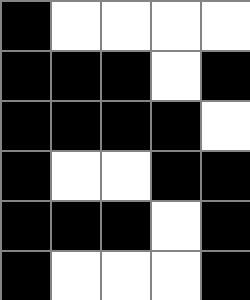[["black", "white", "white", "white", "white"], ["black", "black", "black", "white", "black"], ["black", "black", "black", "black", "white"], ["black", "white", "white", "black", "black"], ["black", "black", "black", "white", "black"], ["black", "white", "white", "white", "black"]]